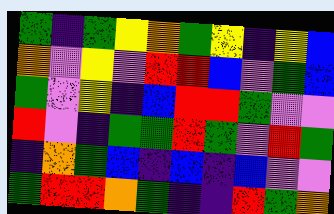[["green", "indigo", "green", "yellow", "orange", "green", "yellow", "indigo", "yellow", "blue"], ["orange", "violet", "yellow", "violet", "red", "red", "blue", "violet", "green", "blue"], ["green", "violet", "yellow", "indigo", "blue", "red", "red", "green", "violet", "violet"], ["red", "violet", "indigo", "green", "green", "red", "green", "violet", "red", "green"], ["indigo", "orange", "green", "blue", "indigo", "blue", "indigo", "blue", "violet", "violet"], ["green", "red", "red", "orange", "green", "indigo", "indigo", "red", "green", "orange"]]